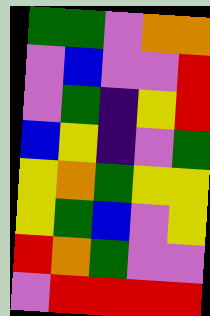[["green", "green", "violet", "orange", "orange"], ["violet", "blue", "violet", "violet", "red"], ["violet", "green", "indigo", "yellow", "red"], ["blue", "yellow", "indigo", "violet", "green"], ["yellow", "orange", "green", "yellow", "yellow"], ["yellow", "green", "blue", "violet", "yellow"], ["red", "orange", "green", "violet", "violet"], ["violet", "red", "red", "red", "red"]]